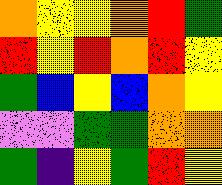[["orange", "yellow", "yellow", "orange", "red", "green"], ["red", "yellow", "red", "orange", "red", "yellow"], ["green", "blue", "yellow", "blue", "orange", "yellow"], ["violet", "violet", "green", "green", "orange", "orange"], ["green", "indigo", "yellow", "green", "red", "yellow"]]